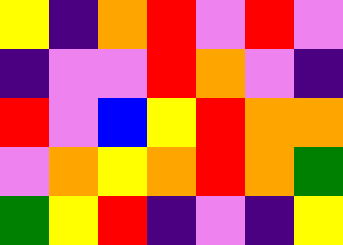[["yellow", "indigo", "orange", "red", "violet", "red", "violet"], ["indigo", "violet", "violet", "red", "orange", "violet", "indigo"], ["red", "violet", "blue", "yellow", "red", "orange", "orange"], ["violet", "orange", "yellow", "orange", "red", "orange", "green"], ["green", "yellow", "red", "indigo", "violet", "indigo", "yellow"]]